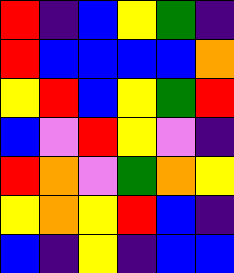[["red", "indigo", "blue", "yellow", "green", "indigo"], ["red", "blue", "blue", "blue", "blue", "orange"], ["yellow", "red", "blue", "yellow", "green", "red"], ["blue", "violet", "red", "yellow", "violet", "indigo"], ["red", "orange", "violet", "green", "orange", "yellow"], ["yellow", "orange", "yellow", "red", "blue", "indigo"], ["blue", "indigo", "yellow", "indigo", "blue", "blue"]]